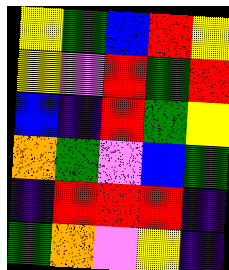[["yellow", "green", "blue", "red", "yellow"], ["yellow", "violet", "red", "green", "red"], ["blue", "indigo", "red", "green", "yellow"], ["orange", "green", "violet", "blue", "green"], ["indigo", "red", "red", "red", "indigo"], ["green", "orange", "violet", "yellow", "indigo"]]